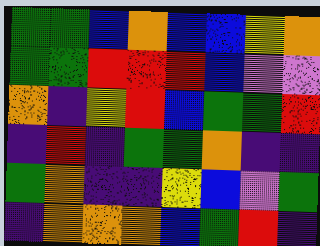[["green", "green", "blue", "orange", "blue", "blue", "yellow", "orange"], ["green", "green", "red", "red", "red", "blue", "violet", "violet"], ["orange", "indigo", "yellow", "red", "blue", "green", "green", "red"], ["indigo", "red", "indigo", "green", "green", "orange", "indigo", "indigo"], ["green", "orange", "indigo", "indigo", "yellow", "blue", "violet", "green"], ["indigo", "orange", "orange", "orange", "blue", "green", "red", "indigo"]]